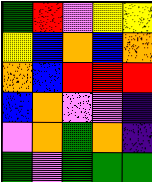[["green", "red", "violet", "yellow", "yellow"], ["yellow", "blue", "orange", "blue", "orange"], ["orange", "blue", "red", "red", "red"], ["blue", "orange", "violet", "violet", "indigo"], ["violet", "orange", "green", "orange", "indigo"], ["green", "violet", "green", "green", "green"]]